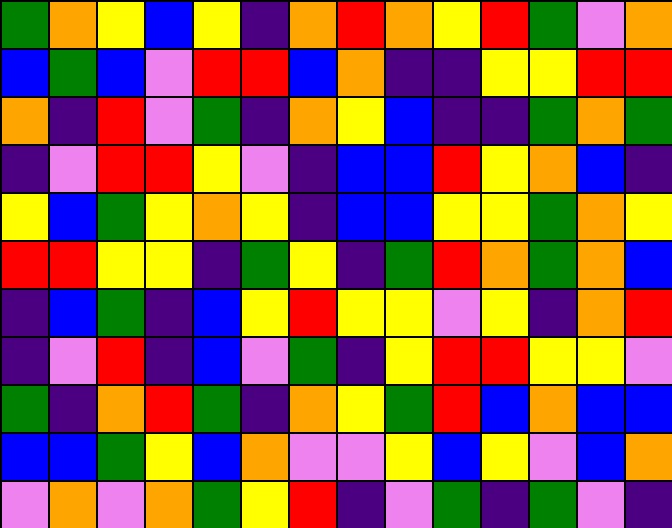[["green", "orange", "yellow", "blue", "yellow", "indigo", "orange", "red", "orange", "yellow", "red", "green", "violet", "orange"], ["blue", "green", "blue", "violet", "red", "red", "blue", "orange", "indigo", "indigo", "yellow", "yellow", "red", "red"], ["orange", "indigo", "red", "violet", "green", "indigo", "orange", "yellow", "blue", "indigo", "indigo", "green", "orange", "green"], ["indigo", "violet", "red", "red", "yellow", "violet", "indigo", "blue", "blue", "red", "yellow", "orange", "blue", "indigo"], ["yellow", "blue", "green", "yellow", "orange", "yellow", "indigo", "blue", "blue", "yellow", "yellow", "green", "orange", "yellow"], ["red", "red", "yellow", "yellow", "indigo", "green", "yellow", "indigo", "green", "red", "orange", "green", "orange", "blue"], ["indigo", "blue", "green", "indigo", "blue", "yellow", "red", "yellow", "yellow", "violet", "yellow", "indigo", "orange", "red"], ["indigo", "violet", "red", "indigo", "blue", "violet", "green", "indigo", "yellow", "red", "red", "yellow", "yellow", "violet"], ["green", "indigo", "orange", "red", "green", "indigo", "orange", "yellow", "green", "red", "blue", "orange", "blue", "blue"], ["blue", "blue", "green", "yellow", "blue", "orange", "violet", "violet", "yellow", "blue", "yellow", "violet", "blue", "orange"], ["violet", "orange", "violet", "orange", "green", "yellow", "red", "indigo", "violet", "green", "indigo", "green", "violet", "indigo"]]